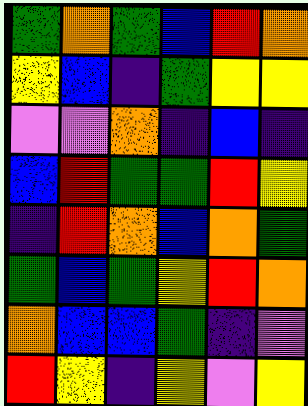[["green", "orange", "green", "blue", "red", "orange"], ["yellow", "blue", "indigo", "green", "yellow", "yellow"], ["violet", "violet", "orange", "indigo", "blue", "indigo"], ["blue", "red", "green", "green", "red", "yellow"], ["indigo", "red", "orange", "blue", "orange", "green"], ["green", "blue", "green", "yellow", "red", "orange"], ["orange", "blue", "blue", "green", "indigo", "violet"], ["red", "yellow", "indigo", "yellow", "violet", "yellow"]]